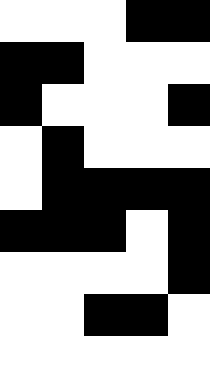[["white", "white", "white", "black", "black"], ["black", "black", "white", "white", "white"], ["black", "white", "white", "white", "black"], ["white", "black", "white", "white", "white"], ["white", "black", "black", "black", "black"], ["black", "black", "black", "white", "black"], ["white", "white", "white", "white", "black"], ["white", "white", "black", "black", "white"], ["white", "white", "white", "white", "white"]]